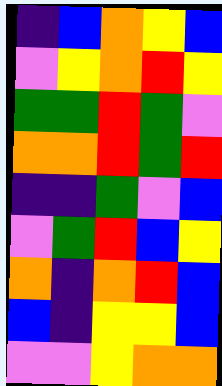[["indigo", "blue", "orange", "yellow", "blue"], ["violet", "yellow", "orange", "red", "yellow"], ["green", "green", "red", "green", "violet"], ["orange", "orange", "red", "green", "red"], ["indigo", "indigo", "green", "violet", "blue"], ["violet", "green", "red", "blue", "yellow"], ["orange", "indigo", "orange", "red", "blue"], ["blue", "indigo", "yellow", "yellow", "blue"], ["violet", "violet", "yellow", "orange", "orange"]]